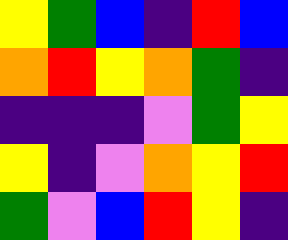[["yellow", "green", "blue", "indigo", "red", "blue"], ["orange", "red", "yellow", "orange", "green", "indigo"], ["indigo", "indigo", "indigo", "violet", "green", "yellow"], ["yellow", "indigo", "violet", "orange", "yellow", "red"], ["green", "violet", "blue", "red", "yellow", "indigo"]]